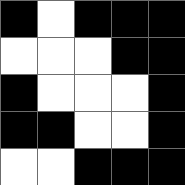[["black", "white", "black", "black", "black"], ["white", "white", "white", "black", "black"], ["black", "white", "white", "white", "black"], ["black", "black", "white", "white", "black"], ["white", "white", "black", "black", "black"]]